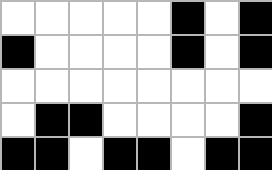[["white", "white", "white", "white", "white", "black", "white", "black"], ["black", "white", "white", "white", "white", "black", "white", "black"], ["white", "white", "white", "white", "white", "white", "white", "white"], ["white", "black", "black", "white", "white", "white", "white", "black"], ["black", "black", "white", "black", "black", "white", "black", "black"]]